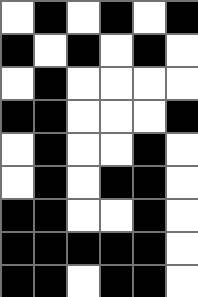[["white", "black", "white", "black", "white", "black"], ["black", "white", "black", "white", "black", "white"], ["white", "black", "white", "white", "white", "white"], ["black", "black", "white", "white", "white", "black"], ["white", "black", "white", "white", "black", "white"], ["white", "black", "white", "black", "black", "white"], ["black", "black", "white", "white", "black", "white"], ["black", "black", "black", "black", "black", "white"], ["black", "black", "white", "black", "black", "white"]]